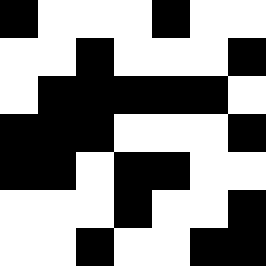[["black", "white", "white", "white", "black", "white", "white"], ["white", "white", "black", "white", "white", "white", "black"], ["white", "black", "black", "black", "black", "black", "white"], ["black", "black", "black", "white", "white", "white", "black"], ["black", "black", "white", "black", "black", "white", "white"], ["white", "white", "white", "black", "white", "white", "black"], ["white", "white", "black", "white", "white", "black", "black"]]